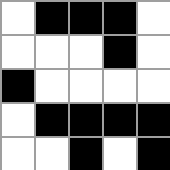[["white", "black", "black", "black", "white"], ["white", "white", "white", "black", "white"], ["black", "white", "white", "white", "white"], ["white", "black", "black", "black", "black"], ["white", "white", "black", "white", "black"]]